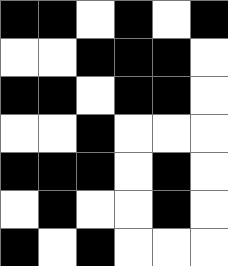[["black", "black", "white", "black", "white", "black"], ["white", "white", "black", "black", "black", "white"], ["black", "black", "white", "black", "black", "white"], ["white", "white", "black", "white", "white", "white"], ["black", "black", "black", "white", "black", "white"], ["white", "black", "white", "white", "black", "white"], ["black", "white", "black", "white", "white", "white"]]